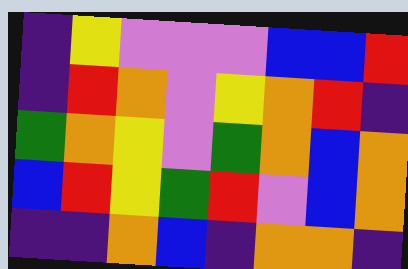[["indigo", "yellow", "violet", "violet", "violet", "blue", "blue", "red"], ["indigo", "red", "orange", "violet", "yellow", "orange", "red", "indigo"], ["green", "orange", "yellow", "violet", "green", "orange", "blue", "orange"], ["blue", "red", "yellow", "green", "red", "violet", "blue", "orange"], ["indigo", "indigo", "orange", "blue", "indigo", "orange", "orange", "indigo"]]